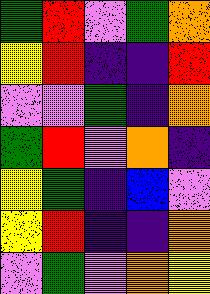[["green", "red", "violet", "green", "orange"], ["yellow", "red", "indigo", "indigo", "red"], ["violet", "violet", "green", "indigo", "orange"], ["green", "red", "violet", "orange", "indigo"], ["yellow", "green", "indigo", "blue", "violet"], ["yellow", "red", "indigo", "indigo", "orange"], ["violet", "green", "violet", "orange", "yellow"]]